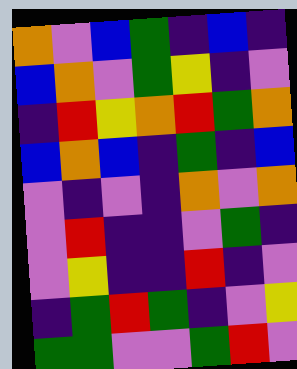[["orange", "violet", "blue", "green", "indigo", "blue", "indigo"], ["blue", "orange", "violet", "green", "yellow", "indigo", "violet"], ["indigo", "red", "yellow", "orange", "red", "green", "orange"], ["blue", "orange", "blue", "indigo", "green", "indigo", "blue"], ["violet", "indigo", "violet", "indigo", "orange", "violet", "orange"], ["violet", "red", "indigo", "indigo", "violet", "green", "indigo"], ["violet", "yellow", "indigo", "indigo", "red", "indigo", "violet"], ["indigo", "green", "red", "green", "indigo", "violet", "yellow"], ["green", "green", "violet", "violet", "green", "red", "violet"]]